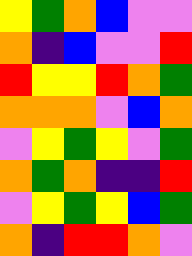[["yellow", "green", "orange", "blue", "violet", "violet"], ["orange", "indigo", "blue", "violet", "violet", "red"], ["red", "yellow", "yellow", "red", "orange", "green"], ["orange", "orange", "orange", "violet", "blue", "orange"], ["violet", "yellow", "green", "yellow", "violet", "green"], ["orange", "green", "orange", "indigo", "indigo", "red"], ["violet", "yellow", "green", "yellow", "blue", "green"], ["orange", "indigo", "red", "red", "orange", "violet"]]